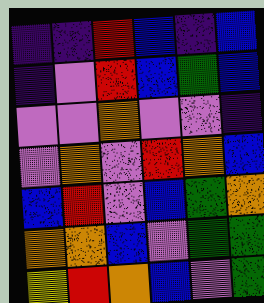[["indigo", "indigo", "red", "blue", "indigo", "blue"], ["indigo", "violet", "red", "blue", "green", "blue"], ["violet", "violet", "orange", "violet", "violet", "indigo"], ["violet", "orange", "violet", "red", "orange", "blue"], ["blue", "red", "violet", "blue", "green", "orange"], ["orange", "orange", "blue", "violet", "green", "green"], ["yellow", "red", "orange", "blue", "violet", "green"]]